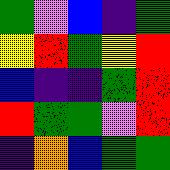[["green", "violet", "blue", "indigo", "green"], ["yellow", "red", "green", "yellow", "red"], ["blue", "indigo", "indigo", "green", "red"], ["red", "green", "green", "violet", "red"], ["indigo", "orange", "blue", "green", "green"]]